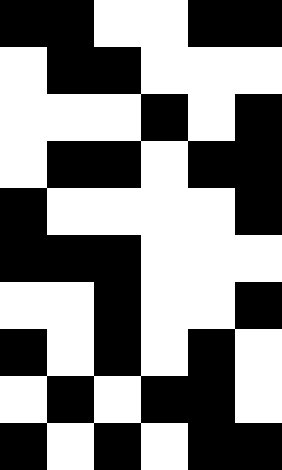[["black", "black", "white", "white", "black", "black"], ["white", "black", "black", "white", "white", "white"], ["white", "white", "white", "black", "white", "black"], ["white", "black", "black", "white", "black", "black"], ["black", "white", "white", "white", "white", "black"], ["black", "black", "black", "white", "white", "white"], ["white", "white", "black", "white", "white", "black"], ["black", "white", "black", "white", "black", "white"], ["white", "black", "white", "black", "black", "white"], ["black", "white", "black", "white", "black", "black"]]